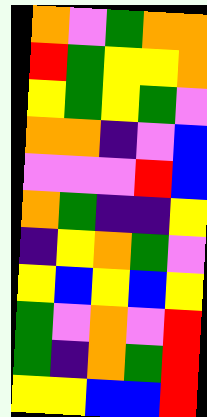[["orange", "violet", "green", "orange", "orange"], ["red", "green", "yellow", "yellow", "orange"], ["yellow", "green", "yellow", "green", "violet"], ["orange", "orange", "indigo", "violet", "blue"], ["violet", "violet", "violet", "red", "blue"], ["orange", "green", "indigo", "indigo", "yellow"], ["indigo", "yellow", "orange", "green", "violet"], ["yellow", "blue", "yellow", "blue", "yellow"], ["green", "violet", "orange", "violet", "red"], ["green", "indigo", "orange", "green", "red"], ["yellow", "yellow", "blue", "blue", "red"]]